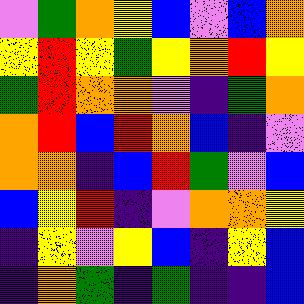[["violet", "green", "orange", "yellow", "blue", "violet", "blue", "orange"], ["yellow", "red", "yellow", "green", "yellow", "orange", "red", "yellow"], ["green", "red", "orange", "orange", "violet", "indigo", "green", "orange"], ["orange", "red", "blue", "red", "orange", "blue", "indigo", "violet"], ["orange", "orange", "indigo", "blue", "red", "green", "violet", "blue"], ["blue", "yellow", "red", "indigo", "violet", "orange", "orange", "yellow"], ["indigo", "yellow", "violet", "yellow", "blue", "indigo", "yellow", "blue"], ["indigo", "orange", "green", "indigo", "green", "indigo", "indigo", "blue"]]